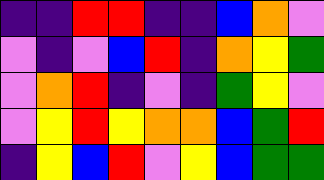[["indigo", "indigo", "red", "red", "indigo", "indigo", "blue", "orange", "violet"], ["violet", "indigo", "violet", "blue", "red", "indigo", "orange", "yellow", "green"], ["violet", "orange", "red", "indigo", "violet", "indigo", "green", "yellow", "violet"], ["violet", "yellow", "red", "yellow", "orange", "orange", "blue", "green", "red"], ["indigo", "yellow", "blue", "red", "violet", "yellow", "blue", "green", "green"]]